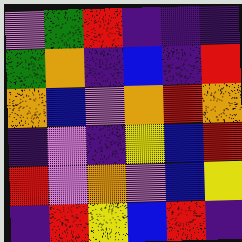[["violet", "green", "red", "indigo", "indigo", "indigo"], ["green", "orange", "indigo", "blue", "indigo", "red"], ["orange", "blue", "violet", "orange", "red", "orange"], ["indigo", "violet", "indigo", "yellow", "blue", "red"], ["red", "violet", "orange", "violet", "blue", "yellow"], ["indigo", "red", "yellow", "blue", "red", "indigo"]]